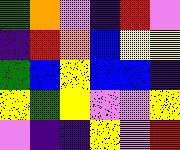[["green", "orange", "violet", "indigo", "red", "violet"], ["indigo", "red", "orange", "blue", "yellow", "yellow"], ["green", "blue", "yellow", "blue", "blue", "indigo"], ["yellow", "green", "yellow", "violet", "violet", "yellow"], ["violet", "indigo", "indigo", "yellow", "violet", "red"]]